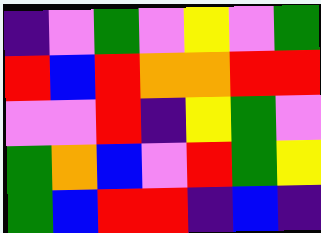[["indigo", "violet", "green", "violet", "yellow", "violet", "green"], ["red", "blue", "red", "orange", "orange", "red", "red"], ["violet", "violet", "red", "indigo", "yellow", "green", "violet"], ["green", "orange", "blue", "violet", "red", "green", "yellow"], ["green", "blue", "red", "red", "indigo", "blue", "indigo"]]